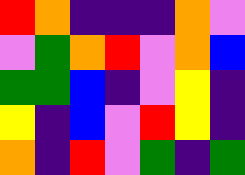[["red", "orange", "indigo", "indigo", "indigo", "orange", "violet"], ["violet", "green", "orange", "red", "violet", "orange", "blue"], ["green", "green", "blue", "indigo", "violet", "yellow", "indigo"], ["yellow", "indigo", "blue", "violet", "red", "yellow", "indigo"], ["orange", "indigo", "red", "violet", "green", "indigo", "green"]]